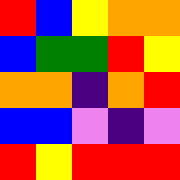[["red", "blue", "yellow", "orange", "orange"], ["blue", "green", "green", "red", "yellow"], ["orange", "orange", "indigo", "orange", "red"], ["blue", "blue", "violet", "indigo", "violet"], ["red", "yellow", "red", "red", "red"]]